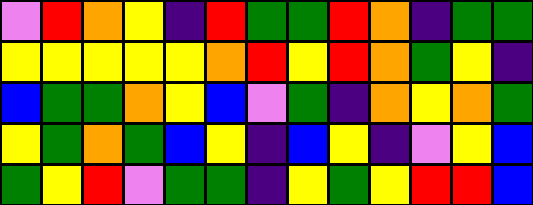[["violet", "red", "orange", "yellow", "indigo", "red", "green", "green", "red", "orange", "indigo", "green", "green"], ["yellow", "yellow", "yellow", "yellow", "yellow", "orange", "red", "yellow", "red", "orange", "green", "yellow", "indigo"], ["blue", "green", "green", "orange", "yellow", "blue", "violet", "green", "indigo", "orange", "yellow", "orange", "green"], ["yellow", "green", "orange", "green", "blue", "yellow", "indigo", "blue", "yellow", "indigo", "violet", "yellow", "blue"], ["green", "yellow", "red", "violet", "green", "green", "indigo", "yellow", "green", "yellow", "red", "red", "blue"]]